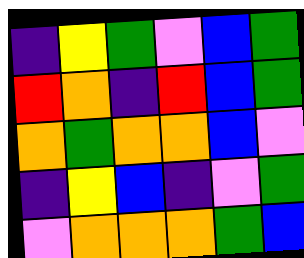[["indigo", "yellow", "green", "violet", "blue", "green"], ["red", "orange", "indigo", "red", "blue", "green"], ["orange", "green", "orange", "orange", "blue", "violet"], ["indigo", "yellow", "blue", "indigo", "violet", "green"], ["violet", "orange", "orange", "orange", "green", "blue"]]